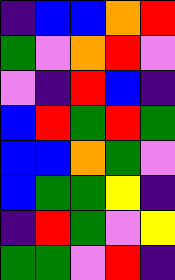[["indigo", "blue", "blue", "orange", "red"], ["green", "violet", "orange", "red", "violet"], ["violet", "indigo", "red", "blue", "indigo"], ["blue", "red", "green", "red", "green"], ["blue", "blue", "orange", "green", "violet"], ["blue", "green", "green", "yellow", "indigo"], ["indigo", "red", "green", "violet", "yellow"], ["green", "green", "violet", "red", "indigo"]]